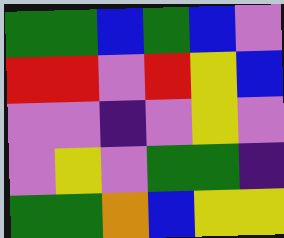[["green", "green", "blue", "green", "blue", "violet"], ["red", "red", "violet", "red", "yellow", "blue"], ["violet", "violet", "indigo", "violet", "yellow", "violet"], ["violet", "yellow", "violet", "green", "green", "indigo"], ["green", "green", "orange", "blue", "yellow", "yellow"]]